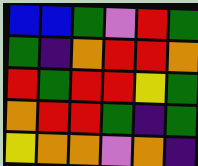[["blue", "blue", "green", "violet", "red", "green"], ["green", "indigo", "orange", "red", "red", "orange"], ["red", "green", "red", "red", "yellow", "green"], ["orange", "red", "red", "green", "indigo", "green"], ["yellow", "orange", "orange", "violet", "orange", "indigo"]]